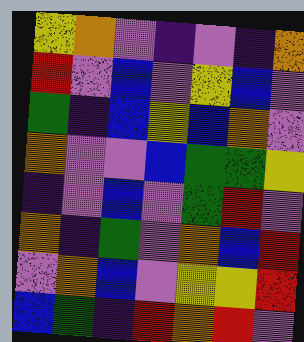[["yellow", "orange", "violet", "indigo", "violet", "indigo", "orange"], ["red", "violet", "blue", "violet", "yellow", "blue", "violet"], ["green", "indigo", "blue", "yellow", "blue", "orange", "violet"], ["orange", "violet", "violet", "blue", "green", "green", "yellow"], ["indigo", "violet", "blue", "violet", "green", "red", "violet"], ["orange", "indigo", "green", "violet", "orange", "blue", "red"], ["violet", "orange", "blue", "violet", "yellow", "yellow", "red"], ["blue", "green", "indigo", "red", "orange", "red", "violet"]]